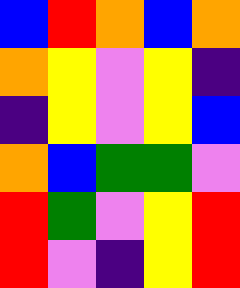[["blue", "red", "orange", "blue", "orange"], ["orange", "yellow", "violet", "yellow", "indigo"], ["indigo", "yellow", "violet", "yellow", "blue"], ["orange", "blue", "green", "green", "violet"], ["red", "green", "violet", "yellow", "red"], ["red", "violet", "indigo", "yellow", "red"]]